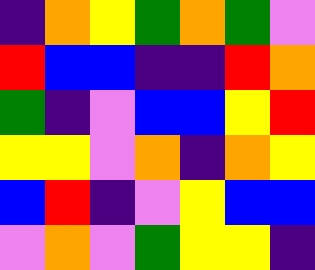[["indigo", "orange", "yellow", "green", "orange", "green", "violet"], ["red", "blue", "blue", "indigo", "indigo", "red", "orange"], ["green", "indigo", "violet", "blue", "blue", "yellow", "red"], ["yellow", "yellow", "violet", "orange", "indigo", "orange", "yellow"], ["blue", "red", "indigo", "violet", "yellow", "blue", "blue"], ["violet", "orange", "violet", "green", "yellow", "yellow", "indigo"]]